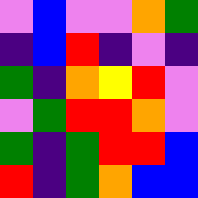[["violet", "blue", "violet", "violet", "orange", "green"], ["indigo", "blue", "red", "indigo", "violet", "indigo"], ["green", "indigo", "orange", "yellow", "red", "violet"], ["violet", "green", "red", "red", "orange", "violet"], ["green", "indigo", "green", "red", "red", "blue"], ["red", "indigo", "green", "orange", "blue", "blue"]]